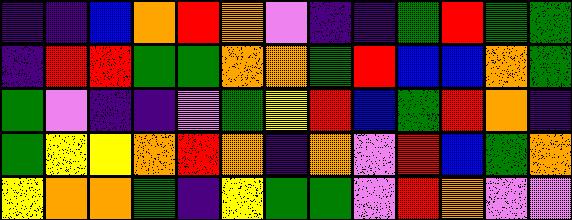[["indigo", "indigo", "blue", "orange", "red", "orange", "violet", "indigo", "indigo", "green", "red", "green", "green"], ["indigo", "red", "red", "green", "green", "orange", "orange", "green", "red", "blue", "blue", "orange", "green"], ["green", "violet", "indigo", "indigo", "violet", "green", "yellow", "red", "blue", "green", "red", "orange", "indigo"], ["green", "yellow", "yellow", "orange", "red", "orange", "indigo", "orange", "violet", "red", "blue", "green", "orange"], ["yellow", "orange", "orange", "green", "indigo", "yellow", "green", "green", "violet", "red", "orange", "violet", "violet"]]